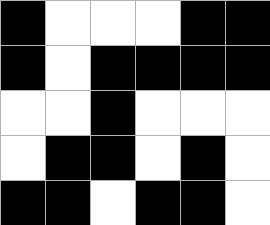[["black", "white", "white", "white", "black", "black"], ["black", "white", "black", "black", "black", "black"], ["white", "white", "black", "white", "white", "white"], ["white", "black", "black", "white", "black", "white"], ["black", "black", "white", "black", "black", "white"]]